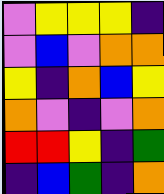[["violet", "yellow", "yellow", "yellow", "indigo"], ["violet", "blue", "violet", "orange", "orange"], ["yellow", "indigo", "orange", "blue", "yellow"], ["orange", "violet", "indigo", "violet", "orange"], ["red", "red", "yellow", "indigo", "green"], ["indigo", "blue", "green", "indigo", "orange"]]